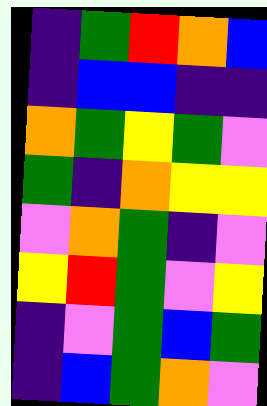[["indigo", "green", "red", "orange", "blue"], ["indigo", "blue", "blue", "indigo", "indigo"], ["orange", "green", "yellow", "green", "violet"], ["green", "indigo", "orange", "yellow", "yellow"], ["violet", "orange", "green", "indigo", "violet"], ["yellow", "red", "green", "violet", "yellow"], ["indigo", "violet", "green", "blue", "green"], ["indigo", "blue", "green", "orange", "violet"]]